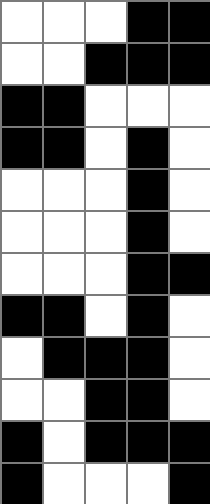[["white", "white", "white", "black", "black"], ["white", "white", "black", "black", "black"], ["black", "black", "white", "white", "white"], ["black", "black", "white", "black", "white"], ["white", "white", "white", "black", "white"], ["white", "white", "white", "black", "white"], ["white", "white", "white", "black", "black"], ["black", "black", "white", "black", "white"], ["white", "black", "black", "black", "white"], ["white", "white", "black", "black", "white"], ["black", "white", "black", "black", "black"], ["black", "white", "white", "white", "black"]]